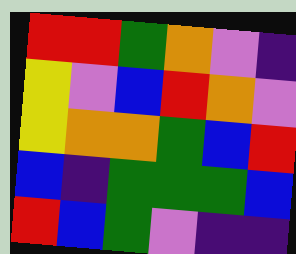[["red", "red", "green", "orange", "violet", "indigo"], ["yellow", "violet", "blue", "red", "orange", "violet"], ["yellow", "orange", "orange", "green", "blue", "red"], ["blue", "indigo", "green", "green", "green", "blue"], ["red", "blue", "green", "violet", "indigo", "indigo"]]